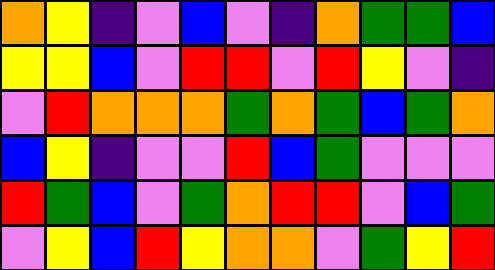[["orange", "yellow", "indigo", "violet", "blue", "violet", "indigo", "orange", "green", "green", "blue"], ["yellow", "yellow", "blue", "violet", "red", "red", "violet", "red", "yellow", "violet", "indigo"], ["violet", "red", "orange", "orange", "orange", "green", "orange", "green", "blue", "green", "orange"], ["blue", "yellow", "indigo", "violet", "violet", "red", "blue", "green", "violet", "violet", "violet"], ["red", "green", "blue", "violet", "green", "orange", "red", "red", "violet", "blue", "green"], ["violet", "yellow", "blue", "red", "yellow", "orange", "orange", "violet", "green", "yellow", "red"]]